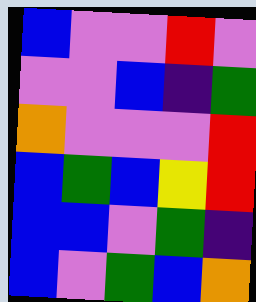[["blue", "violet", "violet", "red", "violet"], ["violet", "violet", "blue", "indigo", "green"], ["orange", "violet", "violet", "violet", "red"], ["blue", "green", "blue", "yellow", "red"], ["blue", "blue", "violet", "green", "indigo"], ["blue", "violet", "green", "blue", "orange"]]